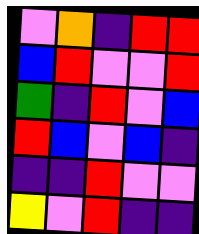[["violet", "orange", "indigo", "red", "red"], ["blue", "red", "violet", "violet", "red"], ["green", "indigo", "red", "violet", "blue"], ["red", "blue", "violet", "blue", "indigo"], ["indigo", "indigo", "red", "violet", "violet"], ["yellow", "violet", "red", "indigo", "indigo"]]